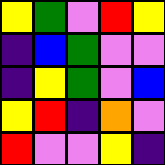[["yellow", "green", "violet", "red", "yellow"], ["indigo", "blue", "green", "violet", "violet"], ["indigo", "yellow", "green", "violet", "blue"], ["yellow", "red", "indigo", "orange", "violet"], ["red", "violet", "violet", "yellow", "indigo"]]